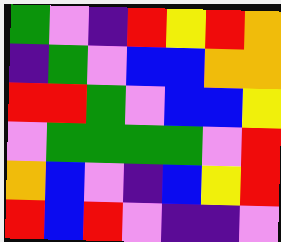[["green", "violet", "indigo", "red", "yellow", "red", "orange"], ["indigo", "green", "violet", "blue", "blue", "orange", "orange"], ["red", "red", "green", "violet", "blue", "blue", "yellow"], ["violet", "green", "green", "green", "green", "violet", "red"], ["orange", "blue", "violet", "indigo", "blue", "yellow", "red"], ["red", "blue", "red", "violet", "indigo", "indigo", "violet"]]